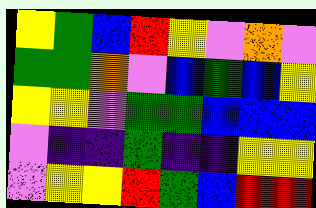[["yellow", "green", "blue", "red", "yellow", "violet", "orange", "violet"], ["green", "green", "orange", "violet", "blue", "green", "blue", "yellow"], ["yellow", "yellow", "violet", "green", "green", "blue", "blue", "blue"], ["violet", "indigo", "indigo", "green", "indigo", "indigo", "yellow", "yellow"], ["violet", "yellow", "yellow", "red", "green", "blue", "red", "red"]]